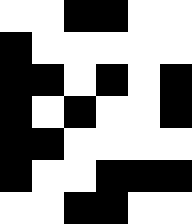[["white", "white", "black", "black", "white", "white"], ["black", "white", "white", "white", "white", "white"], ["black", "black", "white", "black", "white", "black"], ["black", "white", "black", "white", "white", "black"], ["black", "black", "white", "white", "white", "white"], ["black", "white", "white", "black", "black", "black"], ["white", "white", "black", "black", "white", "white"]]